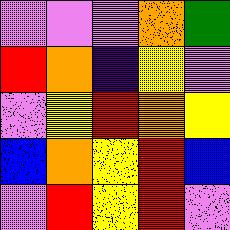[["violet", "violet", "violet", "orange", "green"], ["red", "orange", "indigo", "yellow", "violet"], ["violet", "yellow", "red", "orange", "yellow"], ["blue", "orange", "yellow", "red", "blue"], ["violet", "red", "yellow", "red", "violet"]]